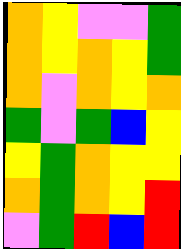[["orange", "yellow", "violet", "violet", "green"], ["orange", "yellow", "orange", "yellow", "green"], ["orange", "violet", "orange", "yellow", "orange"], ["green", "violet", "green", "blue", "yellow"], ["yellow", "green", "orange", "yellow", "yellow"], ["orange", "green", "orange", "yellow", "red"], ["violet", "green", "red", "blue", "red"]]